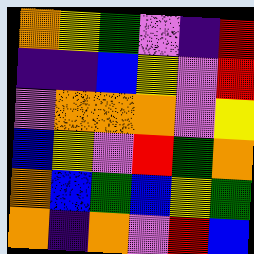[["orange", "yellow", "green", "violet", "indigo", "red"], ["indigo", "indigo", "blue", "yellow", "violet", "red"], ["violet", "orange", "orange", "orange", "violet", "yellow"], ["blue", "yellow", "violet", "red", "green", "orange"], ["orange", "blue", "green", "blue", "yellow", "green"], ["orange", "indigo", "orange", "violet", "red", "blue"]]